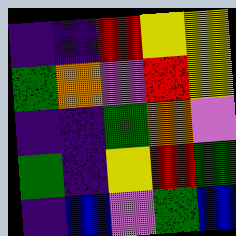[["indigo", "indigo", "red", "yellow", "yellow"], ["green", "orange", "violet", "red", "yellow"], ["indigo", "indigo", "green", "orange", "violet"], ["green", "indigo", "yellow", "red", "green"], ["indigo", "blue", "violet", "green", "blue"]]